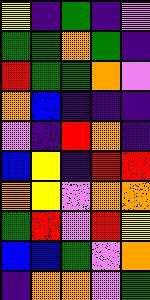[["yellow", "indigo", "green", "indigo", "violet"], ["green", "green", "orange", "green", "indigo"], ["red", "green", "green", "orange", "violet"], ["orange", "blue", "indigo", "indigo", "indigo"], ["violet", "indigo", "red", "orange", "indigo"], ["blue", "yellow", "indigo", "red", "red"], ["orange", "yellow", "violet", "orange", "orange"], ["green", "red", "violet", "red", "yellow"], ["blue", "blue", "green", "violet", "orange"], ["indigo", "orange", "orange", "violet", "green"]]